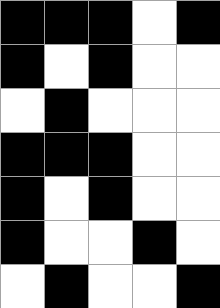[["black", "black", "black", "white", "black"], ["black", "white", "black", "white", "white"], ["white", "black", "white", "white", "white"], ["black", "black", "black", "white", "white"], ["black", "white", "black", "white", "white"], ["black", "white", "white", "black", "white"], ["white", "black", "white", "white", "black"]]